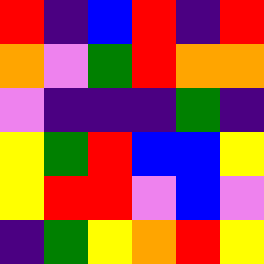[["red", "indigo", "blue", "red", "indigo", "red"], ["orange", "violet", "green", "red", "orange", "orange"], ["violet", "indigo", "indigo", "indigo", "green", "indigo"], ["yellow", "green", "red", "blue", "blue", "yellow"], ["yellow", "red", "red", "violet", "blue", "violet"], ["indigo", "green", "yellow", "orange", "red", "yellow"]]